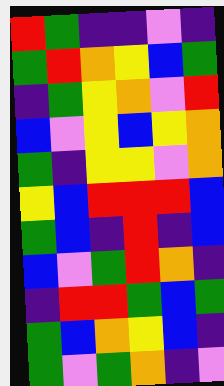[["red", "green", "indigo", "indigo", "violet", "indigo"], ["green", "red", "orange", "yellow", "blue", "green"], ["indigo", "green", "yellow", "orange", "violet", "red"], ["blue", "violet", "yellow", "blue", "yellow", "orange"], ["green", "indigo", "yellow", "yellow", "violet", "orange"], ["yellow", "blue", "red", "red", "red", "blue"], ["green", "blue", "indigo", "red", "indigo", "blue"], ["blue", "violet", "green", "red", "orange", "indigo"], ["indigo", "red", "red", "green", "blue", "green"], ["green", "blue", "orange", "yellow", "blue", "indigo"], ["green", "violet", "green", "orange", "indigo", "violet"]]